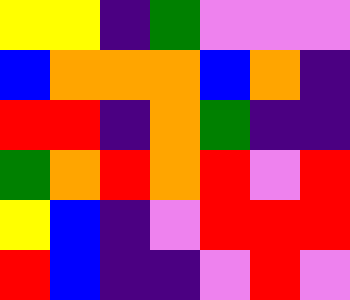[["yellow", "yellow", "indigo", "green", "violet", "violet", "violet"], ["blue", "orange", "orange", "orange", "blue", "orange", "indigo"], ["red", "red", "indigo", "orange", "green", "indigo", "indigo"], ["green", "orange", "red", "orange", "red", "violet", "red"], ["yellow", "blue", "indigo", "violet", "red", "red", "red"], ["red", "blue", "indigo", "indigo", "violet", "red", "violet"]]